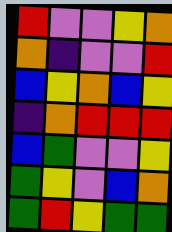[["red", "violet", "violet", "yellow", "orange"], ["orange", "indigo", "violet", "violet", "red"], ["blue", "yellow", "orange", "blue", "yellow"], ["indigo", "orange", "red", "red", "red"], ["blue", "green", "violet", "violet", "yellow"], ["green", "yellow", "violet", "blue", "orange"], ["green", "red", "yellow", "green", "green"]]